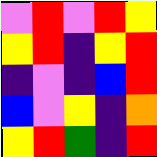[["violet", "red", "violet", "red", "yellow"], ["yellow", "red", "indigo", "yellow", "red"], ["indigo", "violet", "indigo", "blue", "red"], ["blue", "violet", "yellow", "indigo", "orange"], ["yellow", "red", "green", "indigo", "red"]]